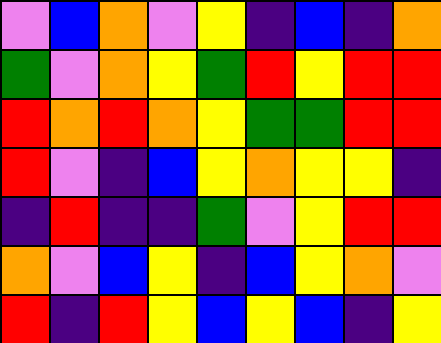[["violet", "blue", "orange", "violet", "yellow", "indigo", "blue", "indigo", "orange"], ["green", "violet", "orange", "yellow", "green", "red", "yellow", "red", "red"], ["red", "orange", "red", "orange", "yellow", "green", "green", "red", "red"], ["red", "violet", "indigo", "blue", "yellow", "orange", "yellow", "yellow", "indigo"], ["indigo", "red", "indigo", "indigo", "green", "violet", "yellow", "red", "red"], ["orange", "violet", "blue", "yellow", "indigo", "blue", "yellow", "orange", "violet"], ["red", "indigo", "red", "yellow", "blue", "yellow", "blue", "indigo", "yellow"]]